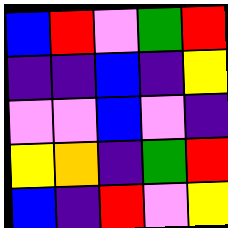[["blue", "red", "violet", "green", "red"], ["indigo", "indigo", "blue", "indigo", "yellow"], ["violet", "violet", "blue", "violet", "indigo"], ["yellow", "orange", "indigo", "green", "red"], ["blue", "indigo", "red", "violet", "yellow"]]